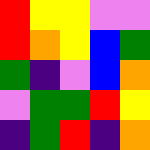[["red", "yellow", "yellow", "violet", "violet"], ["red", "orange", "yellow", "blue", "green"], ["green", "indigo", "violet", "blue", "orange"], ["violet", "green", "green", "red", "yellow"], ["indigo", "green", "red", "indigo", "orange"]]